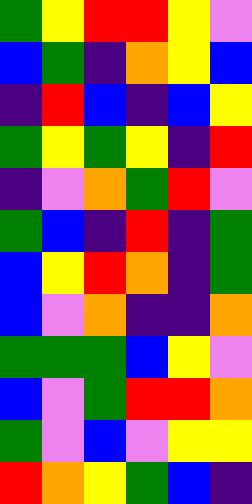[["green", "yellow", "red", "red", "yellow", "violet"], ["blue", "green", "indigo", "orange", "yellow", "blue"], ["indigo", "red", "blue", "indigo", "blue", "yellow"], ["green", "yellow", "green", "yellow", "indigo", "red"], ["indigo", "violet", "orange", "green", "red", "violet"], ["green", "blue", "indigo", "red", "indigo", "green"], ["blue", "yellow", "red", "orange", "indigo", "green"], ["blue", "violet", "orange", "indigo", "indigo", "orange"], ["green", "green", "green", "blue", "yellow", "violet"], ["blue", "violet", "green", "red", "red", "orange"], ["green", "violet", "blue", "violet", "yellow", "yellow"], ["red", "orange", "yellow", "green", "blue", "indigo"]]